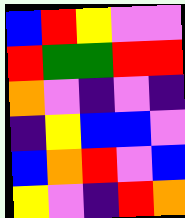[["blue", "red", "yellow", "violet", "violet"], ["red", "green", "green", "red", "red"], ["orange", "violet", "indigo", "violet", "indigo"], ["indigo", "yellow", "blue", "blue", "violet"], ["blue", "orange", "red", "violet", "blue"], ["yellow", "violet", "indigo", "red", "orange"]]